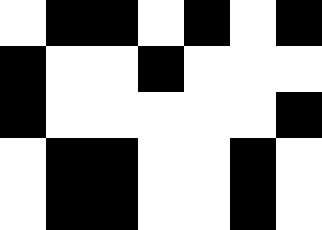[["white", "black", "black", "white", "black", "white", "black"], ["black", "white", "white", "black", "white", "white", "white"], ["black", "white", "white", "white", "white", "white", "black"], ["white", "black", "black", "white", "white", "black", "white"], ["white", "black", "black", "white", "white", "black", "white"]]